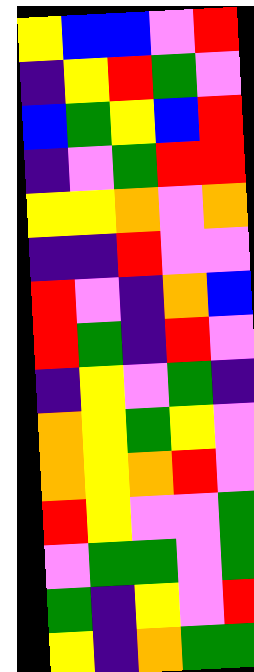[["yellow", "blue", "blue", "violet", "red"], ["indigo", "yellow", "red", "green", "violet"], ["blue", "green", "yellow", "blue", "red"], ["indigo", "violet", "green", "red", "red"], ["yellow", "yellow", "orange", "violet", "orange"], ["indigo", "indigo", "red", "violet", "violet"], ["red", "violet", "indigo", "orange", "blue"], ["red", "green", "indigo", "red", "violet"], ["indigo", "yellow", "violet", "green", "indigo"], ["orange", "yellow", "green", "yellow", "violet"], ["orange", "yellow", "orange", "red", "violet"], ["red", "yellow", "violet", "violet", "green"], ["violet", "green", "green", "violet", "green"], ["green", "indigo", "yellow", "violet", "red"], ["yellow", "indigo", "orange", "green", "green"]]